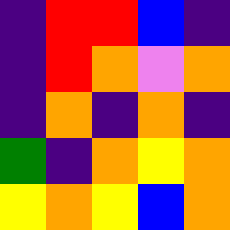[["indigo", "red", "red", "blue", "indigo"], ["indigo", "red", "orange", "violet", "orange"], ["indigo", "orange", "indigo", "orange", "indigo"], ["green", "indigo", "orange", "yellow", "orange"], ["yellow", "orange", "yellow", "blue", "orange"]]